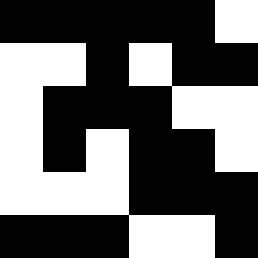[["black", "black", "black", "black", "black", "white"], ["white", "white", "black", "white", "black", "black"], ["white", "black", "black", "black", "white", "white"], ["white", "black", "white", "black", "black", "white"], ["white", "white", "white", "black", "black", "black"], ["black", "black", "black", "white", "white", "black"]]